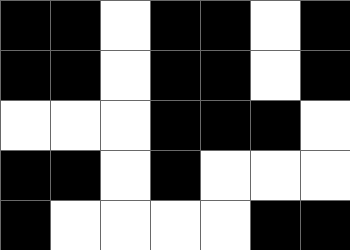[["black", "black", "white", "black", "black", "white", "black"], ["black", "black", "white", "black", "black", "white", "black"], ["white", "white", "white", "black", "black", "black", "white"], ["black", "black", "white", "black", "white", "white", "white"], ["black", "white", "white", "white", "white", "black", "black"]]